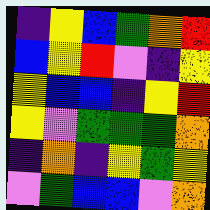[["indigo", "yellow", "blue", "green", "orange", "red"], ["blue", "yellow", "red", "violet", "indigo", "yellow"], ["yellow", "blue", "blue", "indigo", "yellow", "red"], ["yellow", "violet", "green", "green", "green", "orange"], ["indigo", "orange", "indigo", "yellow", "green", "yellow"], ["violet", "green", "blue", "blue", "violet", "orange"]]